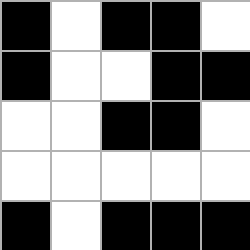[["black", "white", "black", "black", "white"], ["black", "white", "white", "black", "black"], ["white", "white", "black", "black", "white"], ["white", "white", "white", "white", "white"], ["black", "white", "black", "black", "black"]]